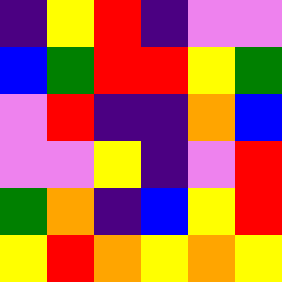[["indigo", "yellow", "red", "indigo", "violet", "violet"], ["blue", "green", "red", "red", "yellow", "green"], ["violet", "red", "indigo", "indigo", "orange", "blue"], ["violet", "violet", "yellow", "indigo", "violet", "red"], ["green", "orange", "indigo", "blue", "yellow", "red"], ["yellow", "red", "orange", "yellow", "orange", "yellow"]]